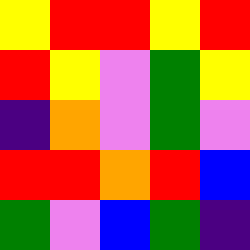[["yellow", "red", "red", "yellow", "red"], ["red", "yellow", "violet", "green", "yellow"], ["indigo", "orange", "violet", "green", "violet"], ["red", "red", "orange", "red", "blue"], ["green", "violet", "blue", "green", "indigo"]]